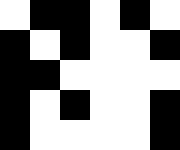[["white", "black", "black", "white", "black", "white"], ["black", "white", "black", "white", "white", "black"], ["black", "black", "white", "white", "white", "white"], ["black", "white", "black", "white", "white", "black"], ["black", "white", "white", "white", "white", "black"]]